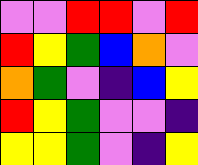[["violet", "violet", "red", "red", "violet", "red"], ["red", "yellow", "green", "blue", "orange", "violet"], ["orange", "green", "violet", "indigo", "blue", "yellow"], ["red", "yellow", "green", "violet", "violet", "indigo"], ["yellow", "yellow", "green", "violet", "indigo", "yellow"]]